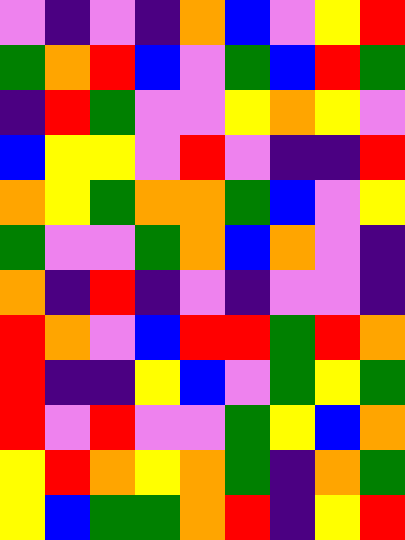[["violet", "indigo", "violet", "indigo", "orange", "blue", "violet", "yellow", "red"], ["green", "orange", "red", "blue", "violet", "green", "blue", "red", "green"], ["indigo", "red", "green", "violet", "violet", "yellow", "orange", "yellow", "violet"], ["blue", "yellow", "yellow", "violet", "red", "violet", "indigo", "indigo", "red"], ["orange", "yellow", "green", "orange", "orange", "green", "blue", "violet", "yellow"], ["green", "violet", "violet", "green", "orange", "blue", "orange", "violet", "indigo"], ["orange", "indigo", "red", "indigo", "violet", "indigo", "violet", "violet", "indigo"], ["red", "orange", "violet", "blue", "red", "red", "green", "red", "orange"], ["red", "indigo", "indigo", "yellow", "blue", "violet", "green", "yellow", "green"], ["red", "violet", "red", "violet", "violet", "green", "yellow", "blue", "orange"], ["yellow", "red", "orange", "yellow", "orange", "green", "indigo", "orange", "green"], ["yellow", "blue", "green", "green", "orange", "red", "indigo", "yellow", "red"]]